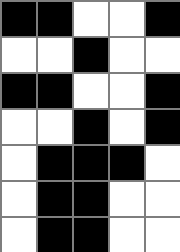[["black", "black", "white", "white", "black"], ["white", "white", "black", "white", "white"], ["black", "black", "white", "white", "black"], ["white", "white", "black", "white", "black"], ["white", "black", "black", "black", "white"], ["white", "black", "black", "white", "white"], ["white", "black", "black", "white", "white"]]